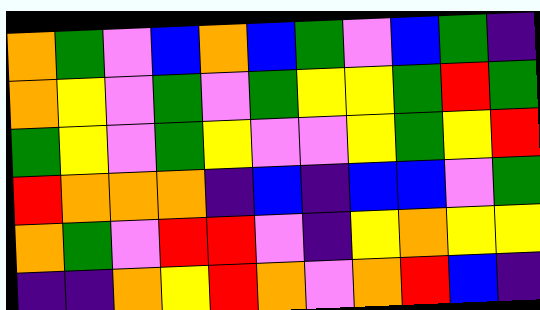[["orange", "green", "violet", "blue", "orange", "blue", "green", "violet", "blue", "green", "indigo"], ["orange", "yellow", "violet", "green", "violet", "green", "yellow", "yellow", "green", "red", "green"], ["green", "yellow", "violet", "green", "yellow", "violet", "violet", "yellow", "green", "yellow", "red"], ["red", "orange", "orange", "orange", "indigo", "blue", "indigo", "blue", "blue", "violet", "green"], ["orange", "green", "violet", "red", "red", "violet", "indigo", "yellow", "orange", "yellow", "yellow"], ["indigo", "indigo", "orange", "yellow", "red", "orange", "violet", "orange", "red", "blue", "indigo"]]